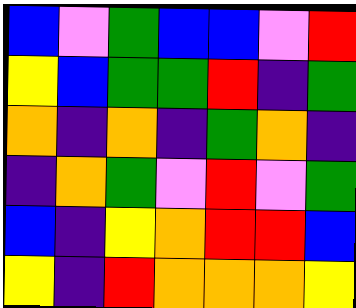[["blue", "violet", "green", "blue", "blue", "violet", "red"], ["yellow", "blue", "green", "green", "red", "indigo", "green"], ["orange", "indigo", "orange", "indigo", "green", "orange", "indigo"], ["indigo", "orange", "green", "violet", "red", "violet", "green"], ["blue", "indigo", "yellow", "orange", "red", "red", "blue"], ["yellow", "indigo", "red", "orange", "orange", "orange", "yellow"]]